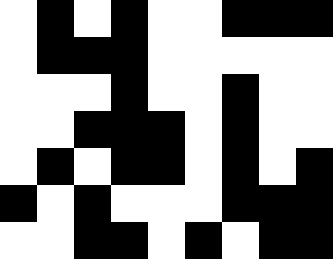[["white", "black", "white", "black", "white", "white", "black", "black", "black"], ["white", "black", "black", "black", "white", "white", "white", "white", "white"], ["white", "white", "white", "black", "white", "white", "black", "white", "white"], ["white", "white", "black", "black", "black", "white", "black", "white", "white"], ["white", "black", "white", "black", "black", "white", "black", "white", "black"], ["black", "white", "black", "white", "white", "white", "black", "black", "black"], ["white", "white", "black", "black", "white", "black", "white", "black", "black"]]